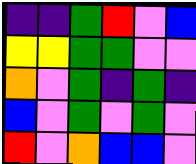[["indigo", "indigo", "green", "red", "violet", "blue"], ["yellow", "yellow", "green", "green", "violet", "violet"], ["orange", "violet", "green", "indigo", "green", "indigo"], ["blue", "violet", "green", "violet", "green", "violet"], ["red", "violet", "orange", "blue", "blue", "violet"]]